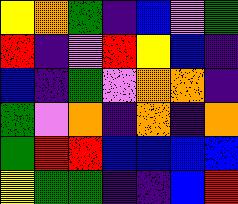[["yellow", "orange", "green", "indigo", "blue", "violet", "green"], ["red", "indigo", "violet", "red", "yellow", "blue", "indigo"], ["blue", "indigo", "green", "violet", "orange", "orange", "indigo"], ["green", "violet", "orange", "indigo", "orange", "indigo", "orange"], ["green", "red", "red", "blue", "blue", "blue", "blue"], ["yellow", "green", "green", "indigo", "indigo", "blue", "red"]]